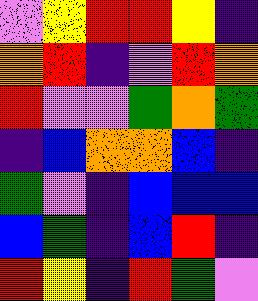[["violet", "yellow", "red", "red", "yellow", "indigo"], ["orange", "red", "indigo", "violet", "red", "orange"], ["red", "violet", "violet", "green", "orange", "green"], ["indigo", "blue", "orange", "orange", "blue", "indigo"], ["green", "violet", "indigo", "blue", "blue", "blue"], ["blue", "green", "indigo", "blue", "red", "indigo"], ["red", "yellow", "indigo", "red", "green", "violet"]]